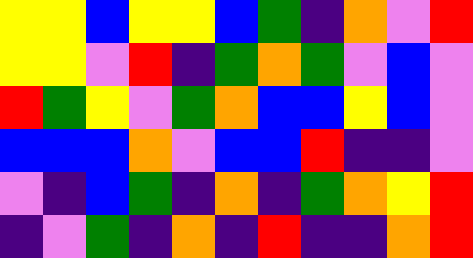[["yellow", "yellow", "blue", "yellow", "yellow", "blue", "green", "indigo", "orange", "violet", "red"], ["yellow", "yellow", "violet", "red", "indigo", "green", "orange", "green", "violet", "blue", "violet"], ["red", "green", "yellow", "violet", "green", "orange", "blue", "blue", "yellow", "blue", "violet"], ["blue", "blue", "blue", "orange", "violet", "blue", "blue", "red", "indigo", "indigo", "violet"], ["violet", "indigo", "blue", "green", "indigo", "orange", "indigo", "green", "orange", "yellow", "red"], ["indigo", "violet", "green", "indigo", "orange", "indigo", "red", "indigo", "indigo", "orange", "red"]]